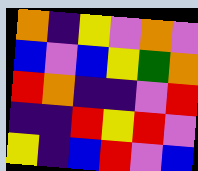[["orange", "indigo", "yellow", "violet", "orange", "violet"], ["blue", "violet", "blue", "yellow", "green", "orange"], ["red", "orange", "indigo", "indigo", "violet", "red"], ["indigo", "indigo", "red", "yellow", "red", "violet"], ["yellow", "indigo", "blue", "red", "violet", "blue"]]